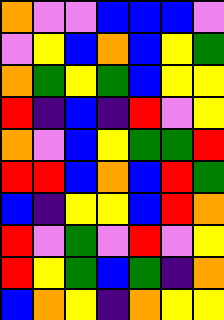[["orange", "violet", "violet", "blue", "blue", "blue", "violet"], ["violet", "yellow", "blue", "orange", "blue", "yellow", "green"], ["orange", "green", "yellow", "green", "blue", "yellow", "yellow"], ["red", "indigo", "blue", "indigo", "red", "violet", "yellow"], ["orange", "violet", "blue", "yellow", "green", "green", "red"], ["red", "red", "blue", "orange", "blue", "red", "green"], ["blue", "indigo", "yellow", "yellow", "blue", "red", "orange"], ["red", "violet", "green", "violet", "red", "violet", "yellow"], ["red", "yellow", "green", "blue", "green", "indigo", "orange"], ["blue", "orange", "yellow", "indigo", "orange", "yellow", "yellow"]]